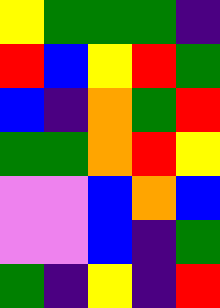[["yellow", "green", "green", "green", "indigo"], ["red", "blue", "yellow", "red", "green"], ["blue", "indigo", "orange", "green", "red"], ["green", "green", "orange", "red", "yellow"], ["violet", "violet", "blue", "orange", "blue"], ["violet", "violet", "blue", "indigo", "green"], ["green", "indigo", "yellow", "indigo", "red"]]